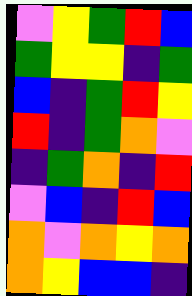[["violet", "yellow", "green", "red", "blue"], ["green", "yellow", "yellow", "indigo", "green"], ["blue", "indigo", "green", "red", "yellow"], ["red", "indigo", "green", "orange", "violet"], ["indigo", "green", "orange", "indigo", "red"], ["violet", "blue", "indigo", "red", "blue"], ["orange", "violet", "orange", "yellow", "orange"], ["orange", "yellow", "blue", "blue", "indigo"]]